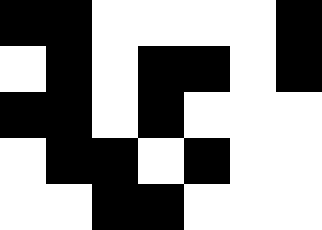[["black", "black", "white", "white", "white", "white", "black"], ["white", "black", "white", "black", "black", "white", "black"], ["black", "black", "white", "black", "white", "white", "white"], ["white", "black", "black", "white", "black", "white", "white"], ["white", "white", "black", "black", "white", "white", "white"]]